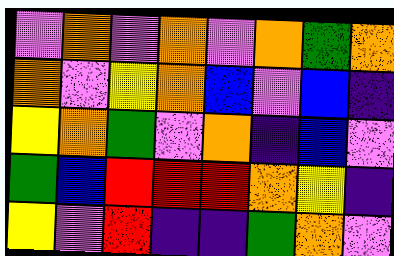[["violet", "orange", "violet", "orange", "violet", "orange", "green", "orange"], ["orange", "violet", "yellow", "orange", "blue", "violet", "blue", "indigo"], ["yellow", "orange", "green", "violet", "orange", "indigo", "blue", "violet"], ["green", "blue", "red", "red", "red", "orange", "yellow", "indigo"], ["yellow", "violet", "red", "indigo", "indigo", "green", "orange", "violet"]]